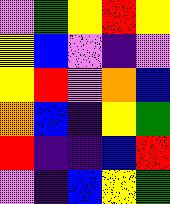[["violet", "green", "yellow", "red", "yellow"], ["yellow", "blue", "violet", "indigo", "violet"], ["yellow", "red", "violet", "orange", "blue"], ["orange", "blue", "indigo", "yellow", "green"], ["red", "indigo", "indigo", "blue", "red"], ["violet", "indigo", "blue", "yellow", "green"]]